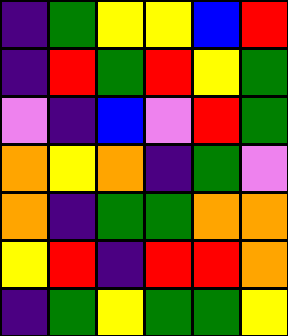[["indigo", "green", "yellow", "yellow", "blue", "red"], ["indigo", "red", "green", "red", "yellow", "green"], ["violet", "indigo", "blue", "violet", "red", "green"], ["orange", "yellow", "orange", "indigo", "green", "violet"], ["orange", "indigo", "green", "green", "orange", "orange"], ["yellow", "red", "indigo", "red", "red", "orange"], ["indigo", "green", "yellow", "green", "green", "yellow"]]